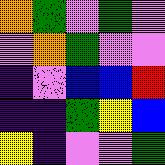[["orange", "green", "violet", "green", "violet"], ["violet", "orange", "green", "violet", "violet"], ["indigo", "violet", "blue", "blue", "red"], ["indigo", "indigo", "green", "yellow", "blue"], ["yellow", "indigo", "violet", "violet", "green"]]